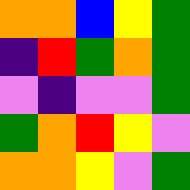[["orange", "orange", "blue", "yellow", "green"], ["indigo", "red", "green", "orange", "green"], ["violet", "indigo", "violet", "violet", "green"], ["green", "orange", "red", "yellow", "violet"], ["orange", "orange", "yellow", "violet", "green"]]